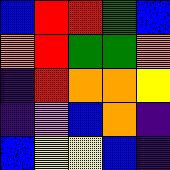[["blue", "red", "red", "green", "blue"], ["orange", "red", "green", "green", "orange"], ["indigo", "red", "orange", "orange", "yellow"], ["indigo", "violet", "blue", "orange", "indigo"], ["blue", "yellow", "yellow", "blue", "indigo"]]